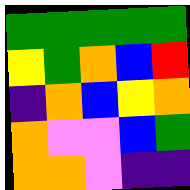[["green", "green", "green", "green", "green"], ["yellow", "green", "orange", "blue", "red"], ["indigo", "orange", "blue", "yellow", "orange"], ["orange", "violet", "violet", "blue", "green"], ["orange", "orange", "violet", "indigo", "indigo"]]